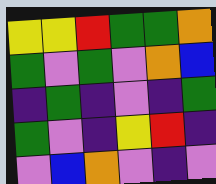[["yellow", "yellow", "red", "green", "green", "orange"], ["green", "violet", "green", "violet", "orange", "blue"], ["indigo", "green", "indigo", "violet", "indigo", "green"], ["green", "violet", "indigo", "yellow", "red", "indigo"], ["violet", "blue", "orange", "violet", "indigo", "violet"]]